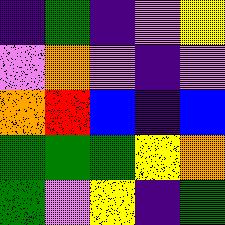[["indigo", "green", "indigo", "violet", "yellow"], ["violet", "orange", "violet", "indigo", "violet"], ["orange", "red", "blue", "indigo", "blue"], ["green", "green", "green", "yellow", "orange"], ["green", "violet", "yellow", "indigo", "green"]]